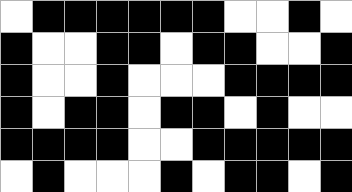[["white", "black", "black", "black", "black", "black", "black", "white", "white", "black", "white"], ["black", "white", "white", "black", "black", "white", "black", "black", "white", "white", "black"], ["black", "white", "white", "black", "white", "white", "white", "black", "black", "black", "black"], ["black", "white", "black", "black", "white", "black", "black", "white", "black", "white", "white"], ["black", "black", "black", "black", "white", "white", "black", "black", "black", "black", "black"], ["white", "black", "white", "white", "white", "black", "white", "black", "black", "white", "black"]]